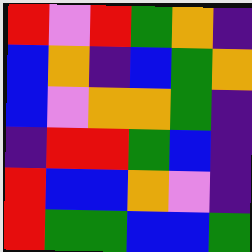[["red", "violet", "red", "green", "orange", "indigo"], ["blue", "orange", "indigo", "blue", "green", "orange"], ["blue", "violet", "orange", "orange", "green", "indigo"], ["indigo", "red", "red", "green", "blue", "indigo"], ["red", "blue", "blue", "orange", "violet", "indigo"], ["red", "green", "green", "blue", "blue", "green"]]